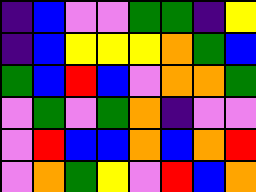[["indigo", "blue", "violet", "violet", "green", "green", "indigo", "yellow"], ["indigo", "blue", "yellow", "yellow", "yellow", "orange", "green", "blue"], ["green", "blue", "red", "blue", "violet", "orange", "orange", "green"], ["violet", "green", "violet", "green", "orange", "indigo", "violet", "violet"], ["violet", "red", "blue", "blue", "orange", "blue", "orange", "red"], ["violet", "orange", "green", "yellow", "violet", "red", "blue", "orange"]]